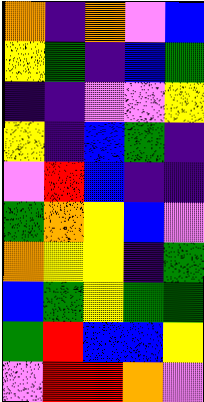[["orange", "indigo", "orange", "violet", "blue"], ["yellow", "green", "indigo", "blue", "green"], ["indigo", "indigo", "violet", "violet", "yellow"], ["yellow", "indigo", "blue", "green", "indigo"], ["violet", "red", "blue", "indigo", "indigo"], ["green", "orange", "yellow", "blue", "violet"], ["orange", "yellow", "yellow", "indigo", "green"], ["blue", "green", "yellow", "green", "green"], ["green", "red", "blue", "blue", "yellow"], ["violet", "red", "red", "orange", "violet"]]